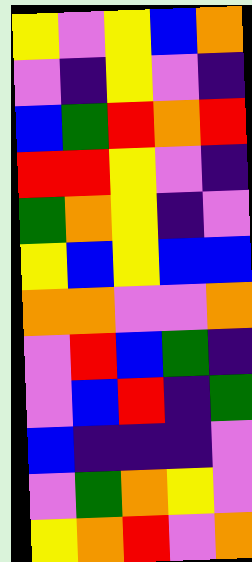[["yellow", "violet", "yellow", "blue", "orange"], ["violet", "indigo", "yellow", "violet", "indigo"], ["blue", "green", "red", "orange", "red"], ["red", "red", "yellow", "violet", "indigo"], ["green", "orange", "yellow", "indigo", "violet"], ["yellow", "blue", "yellow", "blue", "blue"], ["orange", "orange", "violet", "violet", "orange"], ["violet", "red", "blue", "green", "indigo"], ["violet", "blue", "red", "indigo", "green"], ["blue", "indigo", "indigo", "indigo", "violet"], ["violet", "green", "orange", "yellow", "violet"], ["yellow", "orange", "red", "violet", "orange"]]